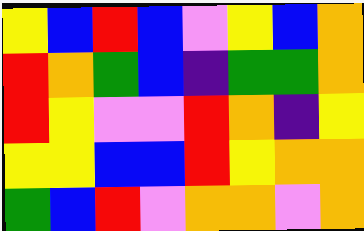[["yellow", "blue", "red", "blue", "violet", "yellow", "blue", "orange"], ["red", "orange", "green", "blue", "indigo", "green", "green", "orange"], ["red", "yellow", "violet", "violet", "red", "orange", "indigo", "yellow"], ["yellow", "yellow", "blue", "blue", "red", "yellow", "orange", "orange"], ["green", "blue", "red", "violet", "orange", "orange", "violet", "orange"]]